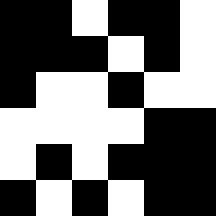[["black", "black", "white", "black", "black", "white"], ["black", "black", "black", "white", "black", "white"], ["black", "white", "white", "black", "white", "white"], ["white", "white", "white", "white", "black", "black"], ["white", "black", "white", "black", "black", "black"], ["black", "white", "black", "white", "black", "black"]]